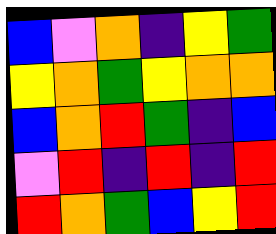[["blue", "violet", "orange", "indigo", "yellow", "green"], ["yellow", "orange", "green", "yellow", "orange", "orange"], ["blue", "orange", "red", "green", "indigo", "blue"], ["violet", "red", "indigo", "red", "indigo", "red"], ["red", "orange", "green", "blue", "yellow", "red"]]